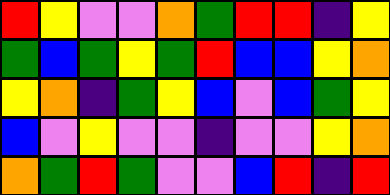[["red", "yellow", "violet", "violet", "orange", "green", "red", "red", "indigo", "yellow"], ["green", "blue", "green", "yellow", "green", "red", "blue", "blue", "yellow", "orange"], ["yellow", "orange", "indigo", "green", "yellow", "blue", "violet", "blue", "green", "yellow"], ["blue", "violet", "yellow", "violet", "violet", "indigo", "violet", "violet", "yellow", "orange"], ["orange", "green", "red", "green", "violet", "violet", "blue", "red", "indigo", "red"]]